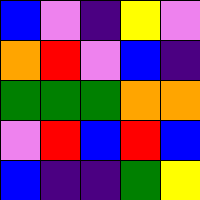[["blue", "violet", "indigo", "yellow", "violet"], ["orange", "red", "violet", "blue", "indigo"], ["green", "green", "green", "orange", "orange"], ["violet", "red", "blue", "red", "blue"], ["blue", "indigo", "indigo", "green", "yellow"]]